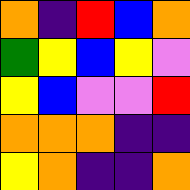[["orange", "indigo", "red", "blue", "orange"], ["green", "yellow", "blue", "yellow", "violet"], ["yellow", "blue", "violet", "violet", "red"], ["orange", "orange", "orange", "indigo", "indigo"], ["yellow", "orange", "indigo", "indigo", "orange"]]